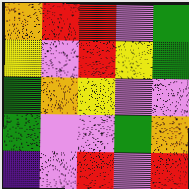[["orange", "red", "red", "violet", "green"], ["yellow", "violet", "red", "yellow", "green"], ["green", "orange", "yellow", "violet", "violet"], ["green", "violet", "violet", "green", "orange"], ["indigo", "violet", "red", "violet", "red"]]